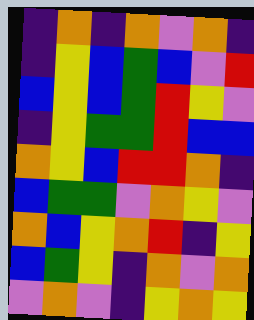[["indigo", "orange", "indigo", "orange", "violet", "orange", "indigo"], ["indigo", "yellow", "blue", "green", "blue", "violet", "red"], ["blue", "yellow", "blue", "green", "red", "yellow", "violet"], ["indigo", "yellow", "green", "green", "red", "blue", "blue"], ["orange", "yellow", "blue", "red", "red", "orange", "indigo"], ["blue", "green", "green", "violet", "orange", "yellow", "violet"], ["orange", "blue", "yellow", "orange", "red", "indigo", "yellow"], ["blue", "green", "yellow", "indigo", "orange", "violet", "orange"], ["violet", "orange", "violet", "indigo", "yellow", "orange", "yellow"]]